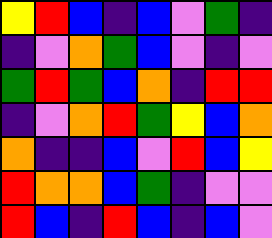[["yellow", "red", "blue", "indigo", "blue", "violet", "green", "indigo"], ["indigo", "violet", "orange", "green", "blue", "violet", "indigo", "violet"], ["green", "red", "green", "blue", "orange", "indigo", "red", "red"], ["indigo", "violet", "orange", "red", "green", "yellow", "blue", "orange"], ["orange", "indigo", "indigo", "blue", "violet", "red", "blue", "yellow"], ["red", "orange", "orange", "blue", "green", "indigo", "violet", "violet"], ["red", "blue", "indigo", "red", "blue", "indigo", "blue", "violet"]]